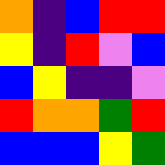[["orange", "indigo", "blue", "red", "red"], ["yellow", "indigo", "red", "violet", "blue"], ["blue", "yellow", "indigo", "indigo", "violet"], ["red", "orange", "orange", "green", "red"], ["blue", "blue", "blue", "yellow", "green"]]